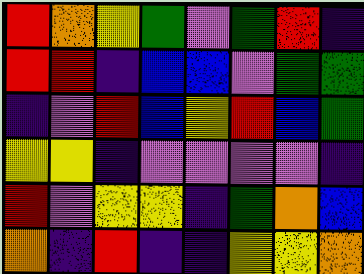[["red", "orange", "yellow", "green", "violet", "green", "red", "indigo"], ["red", "red", "indigo", "blue", "blue", "violet", "green", "green"], ["indigo", "violet", "red", "blue", "yellow", "red", "blue", "green"], ["yellow", "yellow", "indigo", "violet", "violet", "violet", "violet", "indigo"], ["red", "violet", "yellow", "yellow", "indigo", "green", "orange", "blue"], ["orange", "indigo", "red", "indigo", "indigo", "yellow", "yellow", "orange"]]